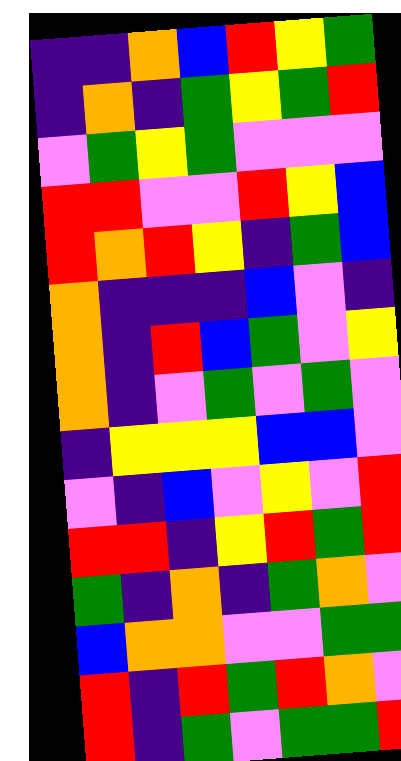[["indigo", "indigo", "orange", "blue", "red", "yellow", "green"], ["indigo", "orange", "indigo", "green", "yellow", "green", "red"], ["violet", "green", "yellow", "green", "violet", "violet", "violet"], ["red", "red", "violet", "violet", "red", "yellow", "blue"], ["red", "orange", "red", "yellow", "indigo", "green", "blue"], ["orange", "indigo", "indigo", "indigo", "blue", "violet", "indigo"], ["orange", "indigo", "red", "blue", "green", "violet", "yellow"], ["orange", "indigo", "violet", "green", "violet", "green", "violet"], ["indigo", "yellow", "yellow", "yellow", "blue", "blue", "violet"], ["violet", "indigo", "blue", "violet", "yellow", "violet", "red"], ["red", "red", "indigo", "yellow", "red", "green", "red"], ["green", "indigo", "orange", "indigo", "green", "orange", "violet"], ["blue", "orange", "orange", "violet", "violet", "green", "green"], ["red", "indigo", "red", "green", "red", "orange", "violet"], ["red", "indigo", "green", "violet", "green", "green", "red"]]